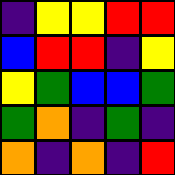[["indigo", "yellow", "yellow", "red", "red"], ["blue", "red", "red", "indigo", "yellow"], ["yellow", "green", "blue", "blue", "green"], ["green", "orange", "indigo", "green", "indigo"], ["orange", "indigo", "orange", "indigo", "red"]]